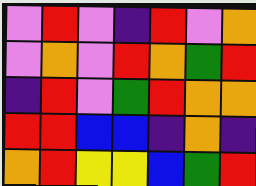[["violet", "red", "violet", "indigo", "red", "violet", "orange"], ["violet", "orange", "violet", "red", "orange", "green", "red"], ["indigo", "red", "violet", "green", "red", "orange", "orange"], ["red", "red", "blue", "blue", "indigo", "orange", "indigo"], ["orange", "red", "yellow", "yellow", "blue", "green", "red"]]